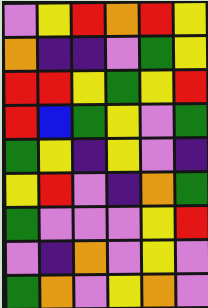[["violet", "yellow", "red", "orange", "red", "yellow"], ["orange", "indigo", "indigo", "violet", "green", "yellow"], ["red", "red", "yellow", "green", "yellow", "red"], ["red", "blue", "green", "yellow", "violet", "green"], ["green", "yellow", "indigo", "yellow", "violet", "indigo"], ["yellow", "red", "violet", "indigo", "orange", "green"], ["green", "violet", "violet", "violet", "yellow", "red"], ["violet", "indigo", "orange", "violet", "yellow", "violet"], ["green", "orange", "violet", "yellow", "orange", "violet"]]